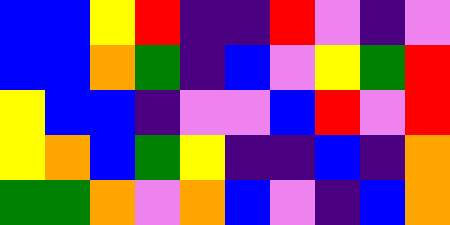[["blue", "blue", "yellow", "red", "indigo", "indigo", "red", "violet", "indigo", "violet"], ["blue", "blue", "orange", "green", "indigo", "blue", "violet", "yellow", "green", "red"], ["yellow", "blue", "blue", "indigo", "violet", "violet", "blue", "red", "violet", "red"], ["yellow", "orange", "blue", "green", "yellow", "indigo", "indigo", "blue", "indigo", "orange"], ["green", "green", "orange", "violet", "orange", "blue", "violet", "indigo", "blue", "orange"]]